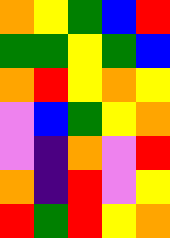[["orange", "yellow", "green", "blue", "red"], ["green", "green", "yellow", "green", "blue"], ["orange", "red", "yellow", "orange", "yellow"], ["violet", "blue", "green", "yellow", "orange"], ["violet", "indigo", "orange", "violet", "red"], ["orange", "indigo", "red", "violet", "yellow"], ["red", "green", "red", "yellow", "orange"]]